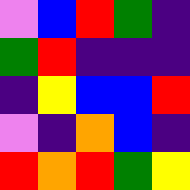[["violet", "blue", "red", "green", "indigo"], ["green", "red", "indigo", "indigo", "indigo"], ["indigo", "yellow", "blue", "blue", "red"], ["violet", "indigo", "orange", "blue", "indigo"], ["red", "orange", "red", "green", "yellow"]]